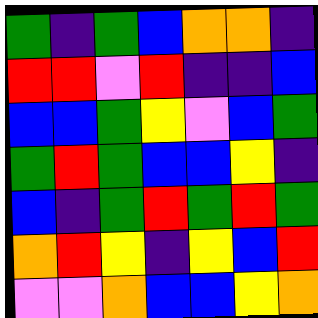[["green", "indigo", "green", "blue", "orange", "orange", "indigo"], ["red", "red", "violet", "red", "indigo", "indigo", "blue"], ["blue", "blue", "green", "yellow", "violet", "blue", "green"], ["green", "red", "green", "blue", "blue", "yellow", "indigo"], ["blue", "indigo", "green", "red", "green", "red", "green"], ["orange", "red", "yellow", "indigo", "yellow", "blue", "red"], ["violet", "violet", "orange", "blue", "blue", "yellow", "orange"]]